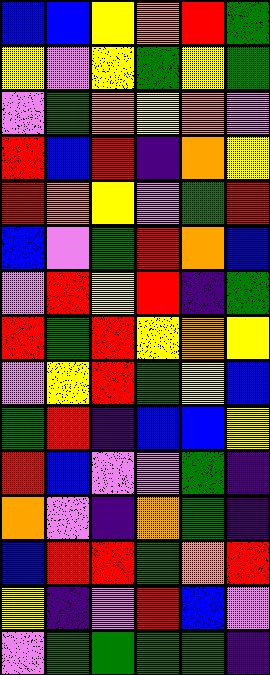[["blue", "blue", "yellow", "orange", "red", "green"], ["yellow", "violet", "yellow", "green", "yellow", "green"], ["violet", "green", "orange", "yellow", "orange", "violet"], ["red", "blue", "red", "indigo", "orange", "yellow"], ["red", "orange", "yellow", "violet", "green", "red"], ["blue", "violet", "green", "red", "orange", "blue"], ["violet", "red", "yellow", "red", "indigo", "green"], ["red", "green", "red", "yellow", "orange", "yellow"], ["violet", "yellow", "red", "green", "yellow", "blue"], ["green", "red", "indigo", "blue", "blue", "yellow"], ["red", "blue", "violet", "violet", "green", "indigo"], ["orange", "violet", "indigo", "orange", "green", "indigo"], ["blue", "red", "red", "green", "orange", "red"], ["yellow", "indigo", "violet", "red", "blue", "violet"], ["violet", "green", "green", "green", "green", "indigo"]]